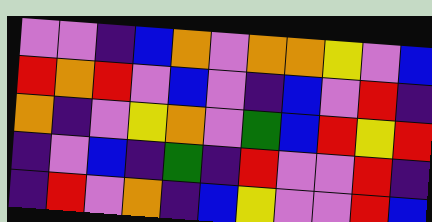[["violet", "violet", "indigo", "blue", "orange", "violet", "orange", "orange", "yellow", "violet", "blue"], ["red", "orange", "red", "violet", "blue", "violet", "indigo", "blue", "violet", "red", "indigo"], ["orange", "indigo", "violet", "yellow", "orange", "violet", "green", "blue", "red", "yellow", "red"], ["indigo", "violet", "blue", "indigo", "green", "indigo", "red", "violet", "violet", "red", "indigo"], ["indigo", "red", "violet", "orange", "indigo", "blue", "yellow", "violet", "violet", "red", "blue"]]